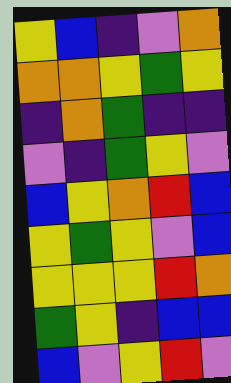[["yellow", "blue", "indigo", "violet", "orange"], ["orange", "orange", "yellow", "green", "yellow"], ["indigo", "orange", "green", "indigo", "indigo"], ["violet", "indigo", "green", "yellow", "violet"], ["blue", "yellow", "orange", "red", "blue"], ["yellow", "green", "yellow", "violet", "blue"], ["yellow", "yellow", "yellow", "red", "orange"], ["green", "yellow", "indigo", "blue", "blue"], ["blue", "violet", "yellow", "red", "violet"]]